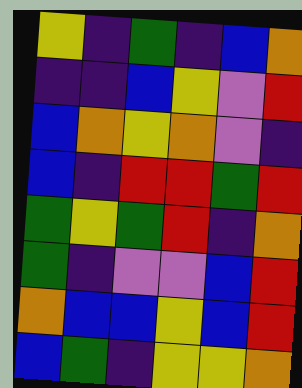[["yellow", "indigo", "green", "indigo", "blue", "orange"], ["indigo", "indigo", "blue", "yellow", "violet", "red"], ["blue", "orange", "yellow", "orange", "violet", "indigo"], ["blue", "indigo", "red", "red", "green", "red"], ["green", "yellow", "green", "red", "indigo", "orange"], ["green", "indigo", "violet", "violet", "blue", "red"], ["orange", "blue", "blue", "yellow", "blue", "red"], ["blue", "green", "indigo", "yellow", "yellow", "orange"]]